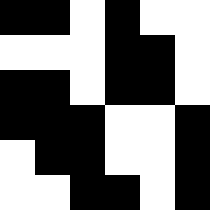[["black", "black", "white", "black", "white", "white"], ["white", "white", "white", "black", "black", "white"], ["black", "black", "white", "black", "black", "white"], ["black", "black", "black", "white", "white", "black"], ["white", "black", "black", "white", "white", "black"], ["white", "white", "black", "black", "white", "black"]]